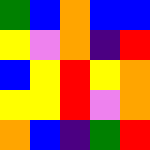[["green", "blue", "orange", "blue", "blue"], ["yellow", "violet", "orange", "indigo", "red"], ["blue", "yellow", "red", "yellow", "orange"], ["yellow", "yellow", "red", "violet", "orange"], ["orange", "blue", "indigo", "green", "red"]]